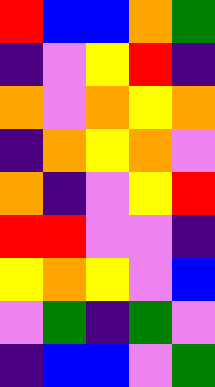[["red", "blue", "blue", "orange", "green"], ["indigo", "violet", "yellow", "red", "indigo"], ["orange", "violet", "orange", "yellow", "orange"], ["indigo", "orange", "yellow", "orange", "violet"], ["orange", "indigo", "violet", "yellow", "red"], ["red", "red", "violet", "violet", "indigo"], ["yellow", "orange", "yellow", "violet", "blue"], ["violet", "green", "indigo", "green", "violet"], ["indigo", "blue", "blue", "violet", "green"]]